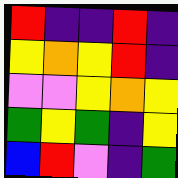[["red", "indigo", "indigo", "red", "indigo"], ["yellow", "orange", "yellow", "red", "indigo"], ["violet", "violet", "yellow", "orange", "yellow"], ["green", "yellow", "green", "indigo", "yellow"], ["blue", "red", "violet", "indigo", "green"]]